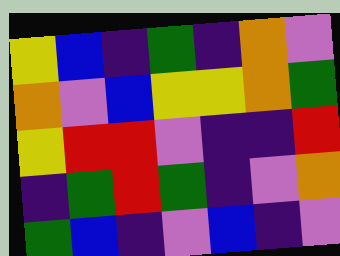[["yellow", "blue", "indigo", "green", "indigo", "orange", "violet"], ["orange", "violet", "blue", "yellow", "yellow", "orange", "green"], ["yellow", "red", "red", "violet", "indigo", "indigo", "red"], ["indigo", "green", "red", "green", "indigo", "violet", "orange"], ["green", "blue", "indigo", "violet", "blue", "indigo", "violet"]]